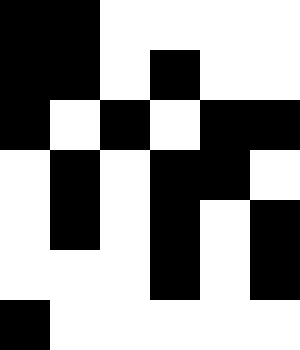[["black", "black", "white", "white", "white", "white"], ["black", "black", "white", "black", "white", "white"], ["black", "white", "black", "white", "black", "black"], ["white", "black", "white", "black", "black", "white"], ["white", "black", "white", "black", "white", "black"], ["white", "white", "white", "black", "white", "black"], ["black", "white", "white", "white", "white", "white"]]